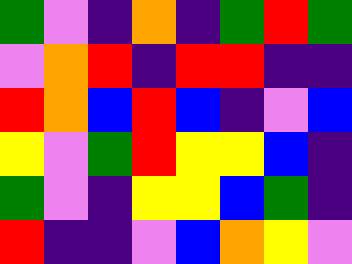[["green", "violet", "indigo", "orange", "indigo", "green", "red", "green"], ["violet", "orange", "red", "indigo", "red", "red", "indigo", "indigo"], ["red", "orange", "blue", "red", "blue", "indigo", "violet", "blue"], ["yellow", "violet", "green", "red", "yellow", "yellow", "blue", "indigo"], ["green", "violet", "indigo", "yellow", "yellow", "blue", "green", "indigo"], ["red", "indigo", "indigo", "violet", "blue", "orange", "yellow", "violet"]]